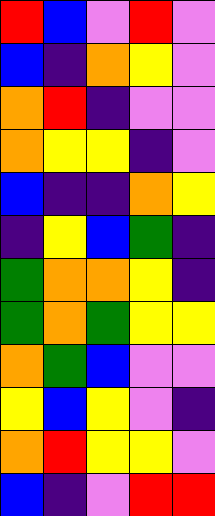[["red", "blue", "violet", "red", "violet"], ["blue", "indigo", "orange", "yellow", "violet"], ["orange", "red", "indigo", "violet", "violet"], ["orange", "yellow", "yellow", "indigo", "violet"], ["blue", "indigo", "indigo", "orange", "yellow"], ["indigo", "yellow", "blue", "green", "indigo"], ["green", "orange", "orange", "yellow", "indigo"], ["green", "orange", "green", "yellow", "yellow"], ["orange", "green", "blue", "violet", "violet"], ["yellow", "blue", "yellow", "violet", "indigo"], ["orange", "red", "yellow", "yellow", "violet"], ["blue", "indigo", "violet", "red", "red"]]